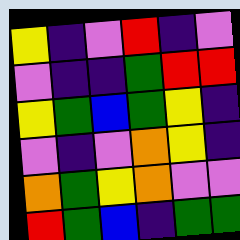[["yellow", "indigo", "violet", "red", "indigo", "violet"], ["violet", "indigo", "indigo", "green", "red", "red"], ["yellow", "green", "blue", "green", "yellow", "indigo"], ["violet", "indigo", "violet", "orange", "yellow", "indigo"], ["orange", "green", "yellow", "orange", "violet", "violet"], ["red", "green", "blue", "indigo", "green", "green"]]